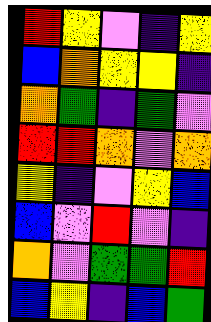[["red", "yellow", "violet", "indigo", "yellow"], ["blue", "orange", "yellow", "yellow", "indigo"], ["orange", "green", "indigo", "green", "violet"], ["red", "red", "orange", "violet", "orange"], ["yellow", "indigo", "violet", "yellow", "blue"], ["blue", "violet", "red", "violet", "indigo"], ["orange", "violet", "green", "green", "red"], ["blue", "yellow", "indigo", "blue", "green"]]